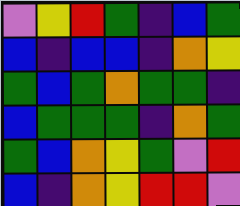[["violet", "yellow", "red", "green", "indigo", "blue", "green"], ["blue", "indigo", "blue", "blue", "indigo", "orange", "yellow"], ["green", "blue", "green", "orange", "green", "green", "indigo"], ["blue", "green", "green", "green", "indigo", "orange", "green"], ["green", "blue", "orange", "yellow", "green", "violet", "red"], ["blue", "indigo", "orange", "yellow", "red", "red", "violet"]]